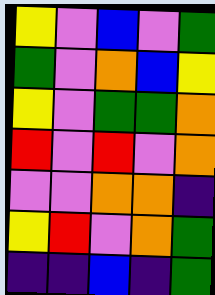[["yellow", "violet", "blue", "violet", "green"], ["green", "violet", "orange", "blue", "yellow"], ["yellow", "violet", "green", "green", "orange"], ["red", "violet", "red", "violet", "orange"], ["violet", "violet", "orange", "orange", "indigo"], ["yellow", "red", "violet", "orange", "green"], ["indigo", "indigo", "blue", "indigo", "green"]]